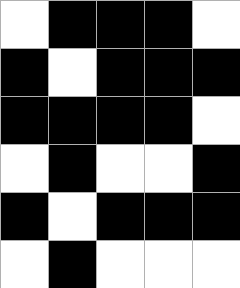[["white", "black", "black", "black", "white"], ["black", "white", "black", "black", "black"], ["black", "black", "black", "black", "white"], ["white", "black", "white", "white", "black"], ["black", "white", "black", "black", "black"], ["white", "black", "white", "white", "white"]]